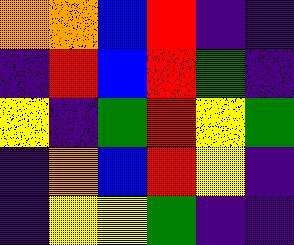[["orange", "orange", "blue", "red", "indigo", "indigo"], ["indigo", "red", "blue", "red", "green", "indigo"], ["yellow", "indigo", "green", "red", "yellow", "green"], ["indigo", "orange", "blue", "red", "yellow", "indigo"], ["indigo", "yellow", "yellow", "green", "indigo", "indigo"]]